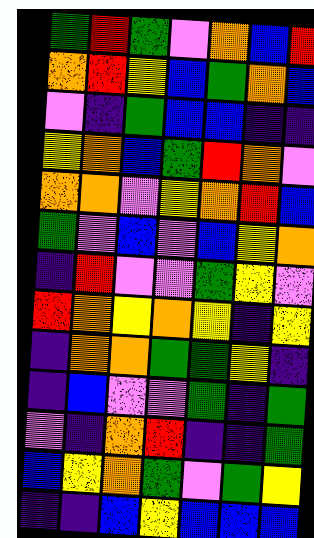[["green", "red", "green", "violet", "orange", "blue", "red"], ["orange", "red", "yellow", "blue", "green", "orange", "blue"], ["violet", "indigo", "green", "blue", "blue", "indigo", "indigo"], ["yellow", "orange", "blue", "green", "red", "orange", "violet"], ["orange", "orange", "violet", "yellow", "orange", "red", "blue"], ["green", "violet", "blue", "violet", "blue", "yellow", "orange"], ["indigo", "red", "violet", "violet", "green", "yellow", "violet"], ["red", "orange", "yellow", "orange", "yellow", "indigo", "yellow"], ["indigo", "orange", "orange", "green", "green", "yellow", "indigo"], ["indigo", "blue", "violet", "violet", "green", "indigo", "green"], ["violet", "indigo", "orange", "red", "indigo", "indigo", "green"], ["blue", "yellow", "orange", "green", "violet", "green", "yellow"], ["indigo", "indigo", "blue", "yellow", "blue", "blue", "blue"]]